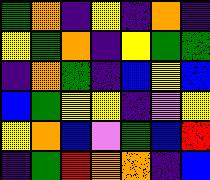[["green", "orange", "indigo", "yellow", "indigo", "orange", "indigo"], ["yellow", "green", "orange", "indigo", "yellow", "green", "green"], ["indigo", "orange", "green", "indigo", "blue", "yellow", "blue"], ["blue", "green", "yellow", "yellow", "indigo", "violet", "yellow"], ["yellow", "orange", "blue", "violet", "green", "blue", "red"], ["indigo", "green", "red", "orange", "orange", "indigo", "blue"]]